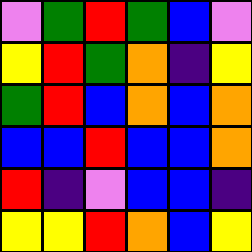[["violet", "green", "red", "green", "blue", "violet"], ["yellow", "red", "green", "orange", "indigo", "yellow"], ["green", "red", "blue", "orange", "blue", "orange"], ["blue", "blue", "red", "blue", "blue", "orange"], ["red", "indigo", "violet", "blue", "blue", "indigo"], ["yellow", "yellow", "red", "orange", "blue", "yellow"]]